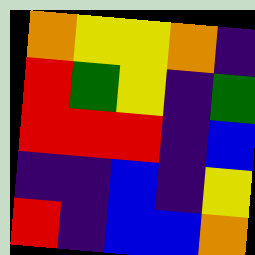[["orange", "yellow", "yellow", "orange", "indigo"], ["red", "green", "yellow", "indigo", "green"], ["red", "red", "red", "indigo", "blue"], ["indigo", "indigo", "blue", "indigo", "yellow"], ["red", "indigo", "blue", "blue", "orange"]]